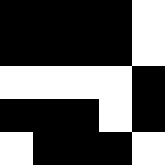[["black", "black", "black", "black", "white"], ["black", "black", "black", "black", "white"], ["white", "white", "white", "white", "black"], ["black", "black", "black", "white", "black"], ["white", "black", "black", "black", "white"]]